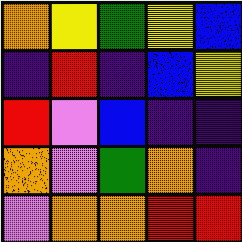[["orange", "yellow", "green", "yellow", "blue"], ["indigo", "red", "indigo", "blue", "yellow"], ["red", "violet", "blue", "indigo", "indigo"], ["orange", "violet", "green", "orange", "indigo"], ["violet", "orange", "orange", "red", "red"]]